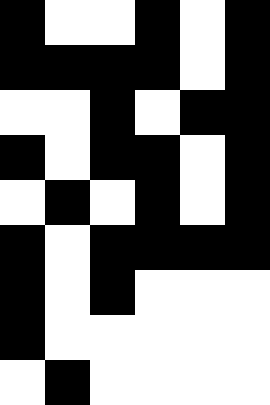[["black", "white", "white", "black", "white", "black"], ["black", "black", "black", "black", "white", "black"], ["white", "white", "black", "white", "black", "black"], ["black", "white", "black", "black", "white", "black"], ["white", "black", "white", "black", "white", "black"], ["black", "white", "black", "black", "black", "black"], ["black", "white", "black", "white", "white", "white"], ["black", "white", "white", "white", "white", "white"], ["white", "black", "white", "white", "white", "white"]]